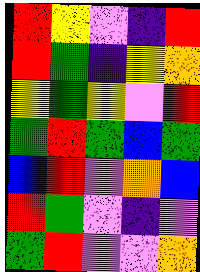[["red", "yellow", "violet", "indigo", "red"], ["red", "green", "indigo", "yellow", "orange"], ["yellow", "green", "yellow", "violet", "red"], ["green", "red", "green", "blue", "green"], ["blue", "red", "violet", "orange", "blue"], ["red", "green", "violet", "indigo", "violet"], ["green", "red", "violet", "violet", "orange"]]